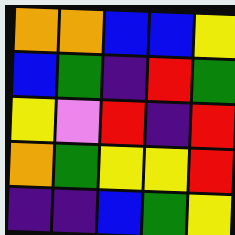[["orange", "orange", "blue", "blue", "yellow"], ["blue", "green", "indigo", "red", "green"], ["yellow", "violet", "red", "indigo", "red"], ["orange", "green", "yellow", "yellow", "red"], ["indigo", "indigo", "blue", "green", "yellow"]]